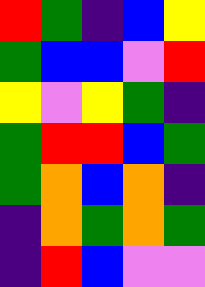[["red", "green", "indigo", "blue", "yellow"], ["green", "blue", "blue", "violet", "red"], ["yellow", "violet", "yellow", "green", "indigo"], ["green", "red", "red", "blue", "green"], ["green", "orange", "blue", "orange", "indigo"], ["indigo", "orange", "green", "orange", "green"], ["indigo", "red", "blue", "violet", "violet"]]